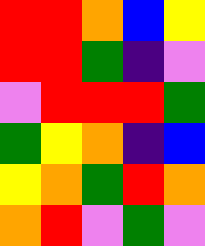[["red", "red", "orange", "blue", "yellow"], ["red", "red", "green", "indigo", "violet"], ["violet", "red", "red", "red", "green"], ["green", "yellow", "orange", "indigo", "blue"], ["yellow", "orange", "green", "red", "orange"], ["orange", "red", "violet", "green", "violet"]]